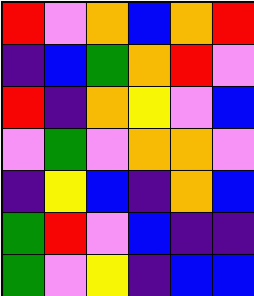[["red", "violet", "orange", "blue", "orange", "red"], ["indigo", "blue", "green", "orange", "red", "violet"], ["red", "indigo", "orange", "yellow", "violet", "blue"], ["violet", "green", "violet", "orange", "orange", "violet"], ["indigo", "yellow", "blue", "indigo", "orange", "blue"], ["green", "red", "violet", "blue", "indigo", "indigo"], ["green", "violet", "yellow", "indigo", "blue", "blue"]]